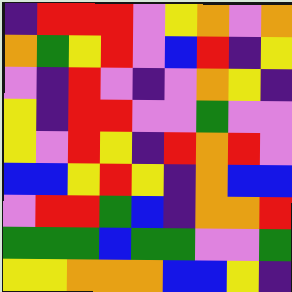[["indigo", "red", "red", "red", "violet", "yellow", "orange", "violet", "orange"], ["orange", "green", "yellow", "red", "violet", "blue", "red", "indigo", "yellow"], ["violet", "indigo", "red", "violet", "indigo", "violet", "orange", "yellow", "indigo"], ["yellow", "indigo", "red", "red", "violet", "violet", "green", "violet", "violet"], ["yellow", "violet", "red", "yellow", "indigo", "red", "orange", "red", "violet"], ["blue", "blue", "yellow", "red", "yellow", "indigo", "orange", "blue", "blue"], ["violet", "red", "red", "green", "blue", "indigo", "orange", "orange", "red"], ["green", "green", "green", "blue", "green", "green", "violet", "violet", "green"], ["yellow", "yellow", "orange", "orange", "orange", "blue", "blue", "yellow", "indigo"]]